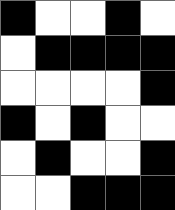[["black", "white", "white", "black", "white"], ["white", "black", "black", "black", "black"], ["white", "white", "white", "white", "black"], ["black", "white", "black", "white", "white"], ["white", "black", "white", "white", "black"], ["white", "white", "black", "black", "black"]]